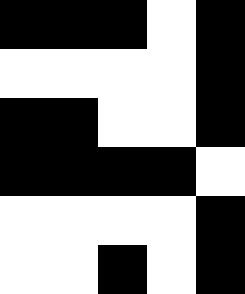[["black", "black", "black", "white", "black"], ["white", "white", "white", "white", "black"], ["black", "black", "white", "white", "black"], ["black", "black", "black", "black", "white"], ["white", "white", "white", "white", "black"], ["white", "white", "black", "white", "black"]]